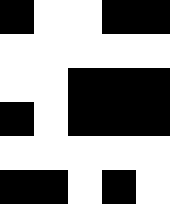[["black", "white", "white", "black", "black"], ["white", "white", "white", "white", "white"], ["white", "white", "black", "black", "black"], ["black", "white", "black", "black", "black"], ["white", "white", "white", "white", "white"], ["black", "black", "white", "black", "white"]]